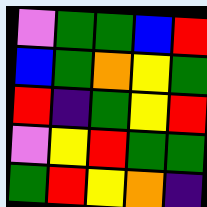[["violet", "green", "green", "blue", "red"], ["blue", "green", "orange", "yellow", "green"], ["red", "indigo", "green", "yellow", "red"], ["violet", "yellow", "red", "green", "green"], ["green", "red", "yellow", "orange", "indigo"]]